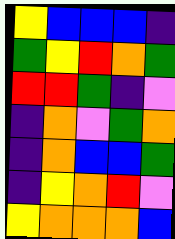[["yellow", "blue", "blue", "blue", "indigo"], ["green", "yellow", "red", "orange", "green"], ["red", "red", "green", "indigo", "violet"], ["indigo", "orange", "violet", "green", "orange"], ["indigo", "orange", "blue", "blue", "green"], ["indigo", "yellow", "orange", "red", "violet"], ["yellow", "orange", "orange", "orange", "blue"]]